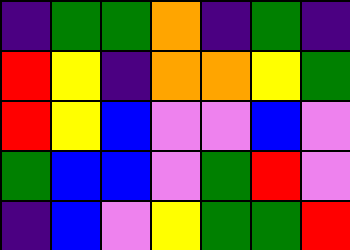[["indigo", "green", "green", "orange", "indigo", "green", "indigo"], ["red", "yellow", "indigo", "orange", "orange", "yellow", "green"], ["red", "yellow", "blue", "violet", "violet", "blue", "violet"], ["green", "blue", "blue", "violet", "green", "red", "violet"], ["indigo", "blue", "violet", "yellow", "green", "green", "red"]]